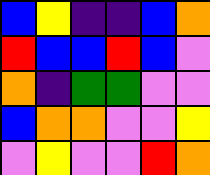[["blue", "yellow", "indigo", "indigo", "blue", "orange"], ["red", "blue", "blue", "red", "blue", "violet"], ["orange", "indigo", "green", "green", "violet", "violet"], ["blue", "orange", "orange", "violet", "violet", "yellow"], ["violet", "yellow", "violet", "violet", "red", "orange"]]